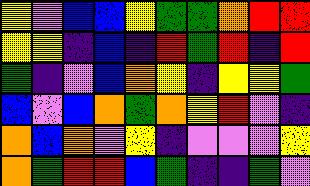[["yellow", "violet", "blue", "blue", "yellow", "green", "green", "orange", "red", "red"], ["yellow", "yellow", "indigo", "blue", "indigo", "red", "green", "red", "indigo", "red"], ["green", "indigo", "violet", "blue", "orange", "yellow", "indigo", "yellow", "yellow", "green"], ["blue", "violet", "blue", "orange", "green", "orange", "yellow", "red", "violet", "indigo"], ["orange", "blue", "orange", "violet", "yellow", "indigo", "violet", "violet", "violet", "yellow"], ["orange", "green", "red", "red", "blue", "green", "indigo", "indigo", "green", "violet"]]